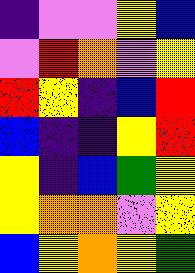[["indigo", "violet", "violet", "yellow", "blue"], ["violet", "red", "orange", "violet", "yellow"], ["red", "yellow", "indigo", "blue", "red"], ["blue", "indigo", "indigo", "yellow", "red"], ["yellow", "indigo", "blue", "green", "yellow"], ["yellow", "orange", "orange", "violet", "yellow"], ["blue", "yellow", "orange", "yellow", "green"]]